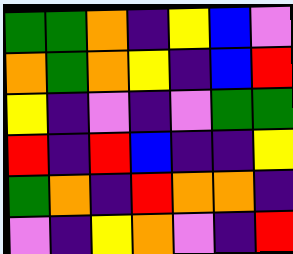[["green", "green", "orange", "indigo", "yellow", "blue", "violet"], ["orange", "green", "orange", "yellow", "indigo", "blue", "red"], ["yellow", "indigo", "violet", "indigo", "violet", "green", "green"], ["red", "indigo", "red", "blue", "indigo", "indigo", "yellow"], ["green", "orange", "indigo", "red", "orange", "orange", "indigo"], ["violet", "indigo", "yellow", "orange", "violet", "indigo", "red"]]